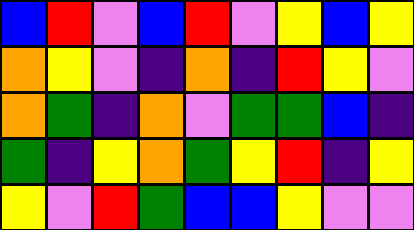[["blue", "red", "violet", "blue", "red", "violet", "yellow", "blue", "yellow"], ["orange", "yellow", "violet", "indigo", "orange", "indigo", "red", "yellow", "violet"], ["orange", "green", "indigo", "orange", "violet", "green", "green", "blue", "indigo"], ["green", "indigo", "yellow", "orange", "green", "yellow", "red", "indigo", "yellow"], ["yellow", "violet", "red", "green", "blue", "blue", "yellow", "violet", "violet"]]